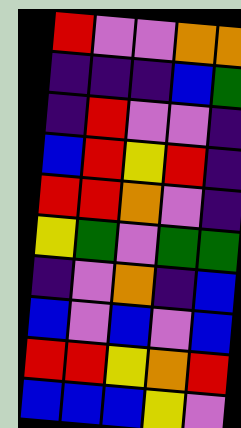[["red", "violet", "violet", "orange", "orange"], ["indigo", "indigo", "indigo", "blue", "green"], ["indigo", "red", "violet", "violet", "indigo"], ["blue", "red", "yellow", "red", "indigo"], ["red", "red", "orange", "violet", "indigo"], ["yellow", "green", "violet", "green", "green"], ["indigo", "violet", "orange", "indigo", "blue"], ["blue", "violet", "blue", "violet", "blue"], ["red", "red", "yellow", "orange", "red"], ["blue", "blue", "blue", "yellow", "violet"]]